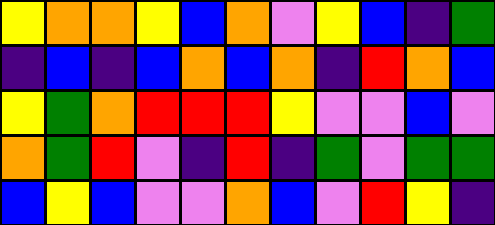[["yellow", "orange", "orange", "yellow", "blue", "orange", "violet", "yellow", "blue", "indigo", "green"], ["indigo", "blue", "indigo", "blue", "orange", "blue", "orange", "indigo", "red", "orange", "blue"], ["yellow", "green", "orange", "red", "red", "red", "yellow", "violet", "violet", "blue", "violet"], ["orange", "green", "red", "violet", "indigo", "red", "indigo", "green", "violet", "green", "green"], ["blue", "yellow", "blue", "violet", "violet", "orange", "blue", "violet", "red", "yellow", "indigo"]]